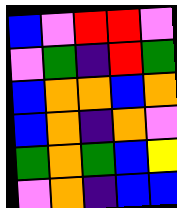[["blue", "violet", "red", "red", "violet"], ["violet", "green", "indigo", "red", "green"], ["blue", "orange", "orange", "blue", "orange"], ["blue", "orange", "indigo", "orange", "violet"], ["green", "orange", "green", "blue", "yellow"], ["violet", "orange", "indigo", "blue", "blue"]]